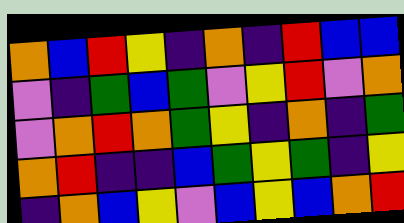[["orange", "blue", "red", "yellow", "indigo", "orange", "indigo", "red", "blue", "blue"], ["violet", "indigo", "green", "blue", "green", "violet", "yellow", "red", "violet", "orange"], ["violet", "orange", "red", "orange", "green", "yellow", "indigo", "orange", "indigo", "green"], ["orange", "red", "indigo", "indigo", "blue", "green", "yellow", "green", "indigo", "yellow"], ["indigo", "orange", "blue", "yellow", "violet", "blue", "yellow", "blue", "orange", "red"]]